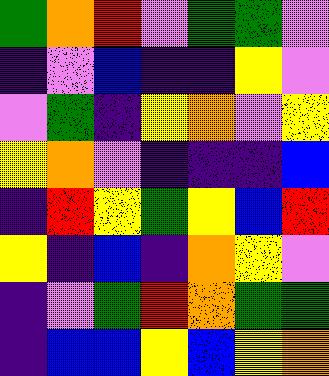[["green", "orange", "red", "violet", "green", "green", "violet"], ["indigo", "violet", "blue", "indigo", "indigo", "yellow", "violet"], ["violet", "green", "indigo", "yellow", "orange", "violet", "yellow"], ["yellow", "orange", "violet", "indigo", "indigo", "indigo", "blue"], ["indigo", "red", "yellow", "green", "yellow", "blue", "red"], ["yellow", "indigo", "blue", "indigo", "orange", "yellow", "violet"], ["indigo", "violet", "green", "red", "orange", "green", "green"], ["indigo", "blue", "blue", "yellow", "blue", "yellow", "orange"]]